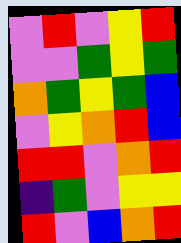[["violet", "red", "violet", "yellow", "red"], ["violet", "violet", "green", "yellow", "green"], ["orange", "green", "yellow", "green", "blue"], ["violet", "yellow", "orange", "red", "blue"], ["red", "red", "violet", "orange", "red"], ["indigo", "green", "violet", "yellow", "yellow"], ["red", "violet", "blue", "orange", "red"]]